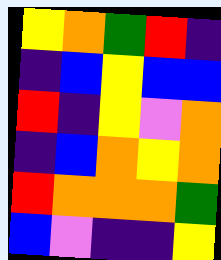[["yellow", "orange", "green", "red", "indigo"], ["indigo", "blue", "yellow", "blue", "blue"], ["red", "indigo", "yellow", "violet", "orange"], ["indigo", "blue", "orange", "yellow", "orange"], ["red", "orange", "orange", "orange", "green"], ["blue", "violet", "indigo", "indigo", "yellow"]]